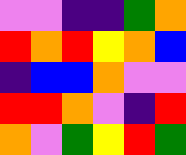[["violet", "violet", "indigo", "indigo", "green", "orange"], ["red", "orange", "red", "yellow", "orange", "blue"], ["indigo", "blue", "blue", "orange", "violet", "violet"], ["red", "red", "orange", "violet", "indigo", "red"], ["orange", "violet", "green", "yellow", "red", "green"]]